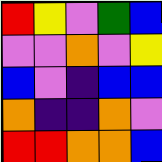[["red", "yellow", "violet", "green", "blue"], ["violet", "violet", "orange", "violet", "yellow"], ["blue", "violet", "indigo", "blue", "blue"], ["orange", "indigo", "indigo", "orange", "violet"], ["red", "red", "orange", "orange", "blue"]]